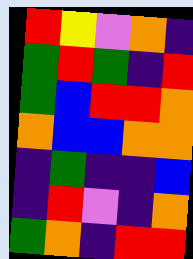[["red", "yellow", "violet", "orange", "indigo"], ["green", "red", "green", "indigo", "red"], ["green", "blue", "red", "red", "orange"], ["orange", "blue", "blue", "orange", "orange"], ["indigo", "green", "indigo", "indigo", "blue"], ["indigo", "red", "violet", "indigo", "orange"], ["green", "orange", "indigo", "red", "red"]]